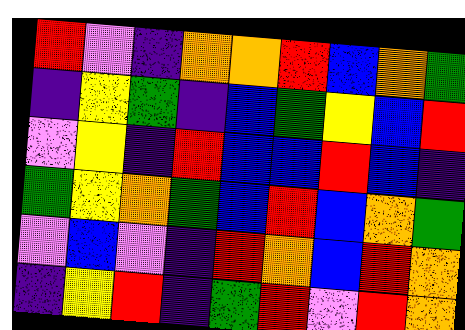[["red", "violet", "indigo", "orange", "orange", "red", "blue", "orange", "green"], ["indigo", "yellow", "green", "indigo", "blue", "green", "yellow", "blue", "red"], ["violet", "yellow", "indigo", "red", "blue", "blue", "red", "blue", "indigo"], ["green", "yellow", "orange", "green", "blue", "red", "blue", "orange", "green"], ["violet", "blue", "violet", "indigo", "red", "orange", "blue", "red", "orange"], ["indigo", "yellow", "red", "indigo", "green", "red", "violet", "red", "orange"]]